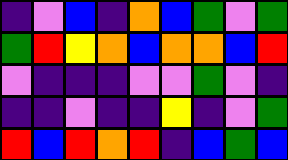[["indigo", "violet", "blue", "indigo", "orange", "blue", "green", "violet", "green"], ["green", "red", "yellow", "orange", "blue", "orange", "orange", "blue", "red"], ["violet", "indigo", "indigo", "indigo", "violet", "violet", "green", "violet", "indigo"], ["indigo", "indigo", "violet", "indigo", "indigo", "yellow", "indigo", "violet", "green"], ["red", "blue", "red", "orange", "red", "indigo", "blue", "green", "blue"]]